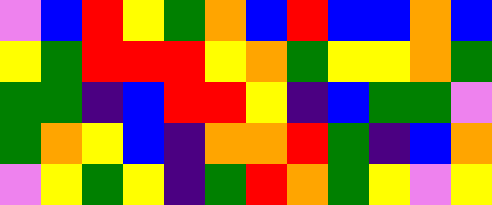[["violet", "blue", "red", "yellow", "green", "orange", "blue", "red", "blue", "blue", "orange", "blue"], ["yellow", "green", "red", "red", "red", "yellow", "orange", "green", "yellow", "yellow", "orange", "green"], ["green", "green", "indigo", "blue", "red", "red", "yellow", "indigo", "blue", "green", "green", "violet"], ["green", "orange", "yellow", "blue", "indigo", "orange", "orange", "red", "green", "indigo", "blue", "orange"], ["violet", "yellow", "green", "yellow", "indigo", "green", "red", "orange", "green", "yellow", "violet", "yellow"]]